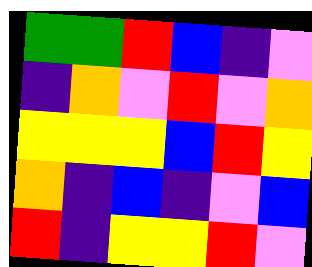[["green", "green", "red", "blue", "indigo", "violet"], ["indigo", "orange", "violet", "red", "violet", "orange"], ["yellow", "yellow", "yellow", "blue", "red", "yellow"], ["orange", "indigo", "blue", "indigo", "violet", "blue"], ["red", "indigo", "yellow", "yellow", "red", "violet"]]